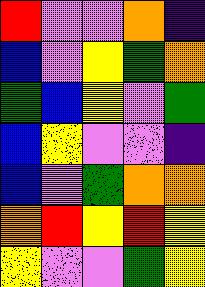[["red", "violet", "violet", "orange", "indigo"], ["blue", "violet", "yellow", "green", "orange"], ["green", "blue", "yellow", "violet", "green"], ["blue", "yellow", "violet", "violet", "indigo"], ["blue", "violet", "green", "orange", "orange"], ["orange", "red", "yellow", "red", "yellow"], ["yellow", "violet", "violet", "green", "yellow"]]